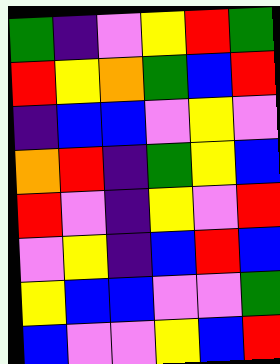[["green", "indigo", "violet", "yellow", "red", "green"], ["red", "yellow", "orange", "green", "blue", "red"], ["indigo", "blue", "blue", "violet", "yellow", "violet"], ["orange", "red", "indigo", "green", "yellow", "blue"], ["red", "violet", "indigo", "yellow", "violet", "red"], ["violet", "yellow", "indigo", "blue", "red", "blue"], ["yellow", "blue", "blue", "violet", "violet", "green"], ["blue", "violet", "violet", "yellow", "blue", "red"]]